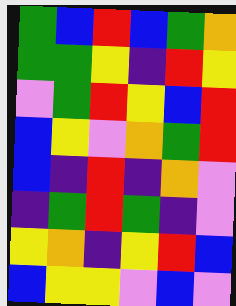[["green", "blue", "red", "blue", "green", "orange"], ["green", "green", "yellow", "indigo", "red", "yellow"], ["violet", "green", "red", "yellow", "blue", "red"], ["blue", "yellow", "violet", "orange", "green", "red"], ["blue", "indigo", "red", "indigo", "orange", "violet"], ["indigo", "green", "red", "green", "indigo", "violet"], ["yellow", "orange", "indigo", "yellow", "red", "blue"], ["blue", "yellow", "yellow", "violet", "blue", "violet"]]